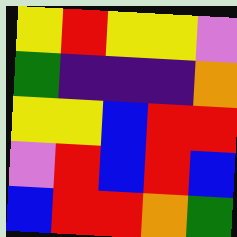[["yellow", "red", "yellow", "yellow", "violet"], ["green", "indigo", "indigo", "indigo", "orange"], ["yellow", "yellow", "blue", "red", "red"], ["violet", "red", "blue", "red", "blue"], ["blue", "red", "red", "orange", "green"]]